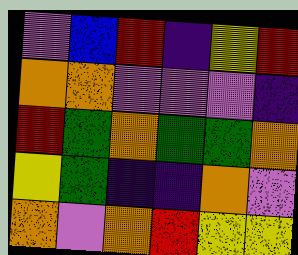[["violet", "blue", "red", "indigo", "yellow", "red"], ["orange", "orange", "violet", "violet", "violet", "indigo"], ["red", "green", "orange", "green", "green", "orange"], ["yellow", "green", "indigo", "indigo", "orange", "violet"], ["orange", "violet", "orange", "red", "yellow", "yellow"]]